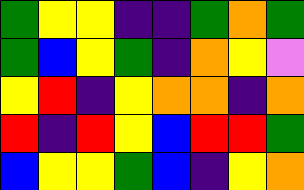[["green", "yellow", "yellow", "indigo", "indigo", "green", "orange", "green"], ["green", "blue", "yellow", "green", "indigo", "orange", "yellow", "violet"], ["yellow", "red", "indigo", "yellow", "orange", "orange", "indigo", "orange"], ["red", "indigo", "red", "yellow", "blue", "red", "red", "green"], ["blue", "yellow", "yellow", "green", "blue", "indigo", "yellow", "orange"]]